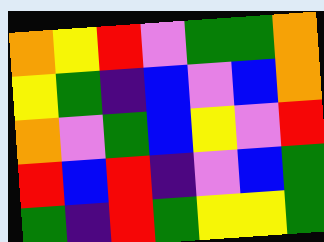[["orange", "yellow", "red", "violet", "green", "green", "orange"], ["yellow", "green", "indigo", "blue", "violet", "blue", "orange"], ["orange", "violet", "green", "blue", "yellow", "violet", "red"], ["red", "blue", "red", "indigo", "violet", "blue", "green"], ["green", "indigo", "red", "green", "yellow", "yellow", "green"]]